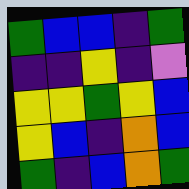[["green", "blue", "blue", "indigo", "green"], ["indigo", "indigo", "yellow", "indigo", "violet"], ["yellow", "yellow", "green", "yellow", "blue"], ["yellow", "blue", "indigo", "orange", "blue"], ["green", "indigo", "blue", "orange", "green"]]